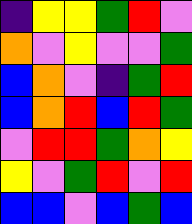[["indigo", "yellow", "yellow", "green", "red", "violet"], ["orange", "violet", "yellow", "violet", "violet", "green"], ["blue", "orange", "violet", "indigo", "green", "red"], ["blue", "orange", "red", "blue", "red", "green"], ["violet", "red", "red", "green", "orange", "yellow"], ["yellow", "violet", "green", "red", "violet", "red"], ["blue", "blue", "violet", "blue", "green", "blue"]]